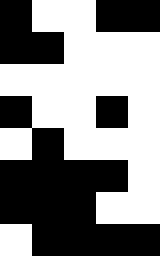[["black", "white", "white", "black", "black"], ["black", "black", "white", "white", "white"], ["white", "white", "white", "white", "white"], ["black", "white", "white", "black", "white"], ["white", "black", "white", "white", "white"], ["black", "black", "black", "black", "white"], ["black", "black", "black", "white", "white"], ["white", "black", "black", "black", "black"]]